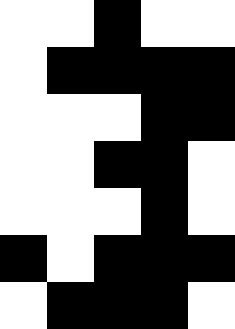[["white", "white", "black", "white", "white"], ["white", "black", "black", "black", "black"], ["white", "white", "white", "black", "black"], ["white", "white", "black", "black", "white"], ["white", "white", "white", "black", "white"], ["black", "white", "black", "black", "black"], ["white", "black", "black", "black", "white"]]